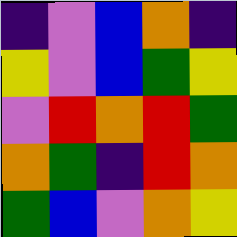[["indigo", "violet", "blue", "orange", "indigo"], ["yellow", "violet", "blue", "green", "yellow"], ["violet", "red", "orange", "red", "green"], ["orange", "green", "indigo", "red", "orange"], ["green", "blue", "violet", "orange", "yellow"]]